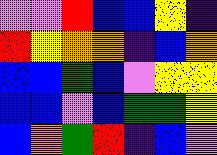[["violet", "violet", "red", "blue", "blue", "yellow", "indigo"], ["red", "yellow", "orange", "orange", "indigo", "blue", "orange"], ["blue", "blue", "green", "blue", "violet", "yellow", "yellow"], ["blue", "blue", "violet", "blue", "green", "green", "yellow"], ["blue", "orange", "green", "red", "indigo", "blue", "violet"]]